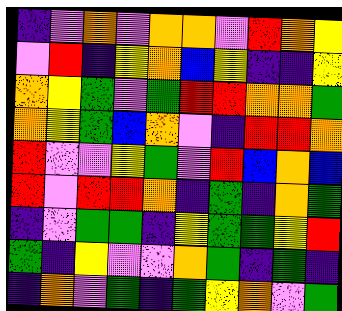[["indigo", "violet", "orange", "violet", "orange", "orange", "violet", "red", "orange", "yellow"], ["violet", "red", "indigo", "yellow", "orange", "blue", "yellow", "indigo", "indigo", "yellow"], ["orange", "yellow", "green", "violet", "green", "red", "red", "orange", "orange", "green"], ["orange", "yellow", "green", "blue", "orange", "violet", "indigo", "red", "red", "orange"], ["red", "violet", "violet", "yellow", "green", "violet", "red", "blue", "orange", "blue"], ["red", "violet", "red", "red", "orange", "indigo", "green", "indigo", "orange", "green"], ["indigo", "violet", "green", "green", "indigo", "yellow", "green", "green", "yellow", "red"], ["green", "indigo", "yellow", "violet", "violet", "orange", "green", "indigo", "green", "indigo"], ["indigo", "orange", "violet", "green", "indigo", "green", "yellow", "orange", "violet", "green"]]